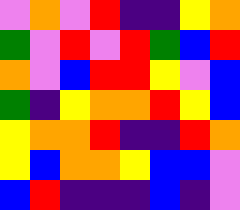[["violet", "orange", "violet", "red", "indigo", "indigo", "yellow", "orange"], ["green", "violet", "red", "violet", "red", "green", "blue", "red"], ["orange", "violet", "blue", "red", "red", "yellow", "violet", "blue"], ["green", "indigo", "yellow", "orange", "orange", "red", "yellow", "blue"], ["yellow", "orange", "orange", "red", "indigo", "indigo", "red", "orange"], ["yellow", "blue", "orange", "orange", "yellow", "blue", "blue", "violet"], ["blue", "red", "indigo", "indigo", "indigo", "blue", "indigo", "violet"]]